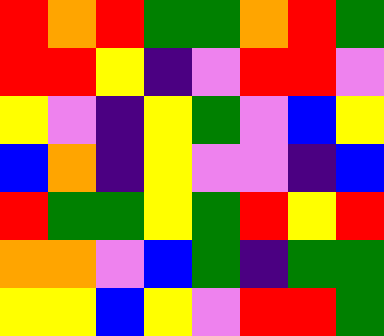[["red", "orange", "red", "green", "green", "orange", "red", "green"], ["red", "red", "yellow", "indigo", "violet", "red", "red", "violet"], ["yellow", "violet", "indigo", "yellow", "green", "violet", "blue", "yellow"], ["blue", "orange", "indigo", "yellow", "violet", "violet", "indigo", "blue"], ["red", "green", "green", "yellow", "green", "red", "yellow", "red"], ["orange", "orange", "violet", "blue", "green", "indigo", "green", "green"], ["yellow", "yellow", "blue", "yellow", "violet", "red", "red", "green"]]